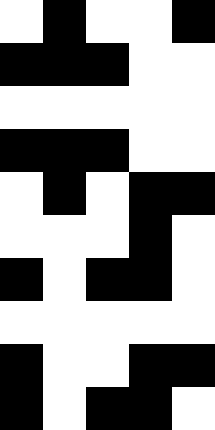[["white", "black", "white", "white", "black"], ["black", "black", "black", "white", "white"], ["white", "white", "white", "white", "white"], ["black", "black", "black", "white", "white"], ["white", "black", "white", "black", "black"], ["white", "white", "white", "black", "white"], ["black", "white", "black", "black", "white"], ["white", "white", "white", "white", "white"], ["black", "white", "white", "black", "black"], ["black", "white", "black", "black", "white"]]